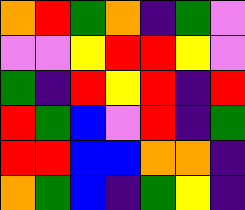[["orange", "red", "green", "orange", "indigo", "green", "violet"], ["violet", "violet", "yellow", "red", "red", "yellow", "violet"], ["green", "indigo", "red", "yellow", "red", "indigo", "red"], ["red", "green", "blue", "violet", "red", "indigo", "green"], ["red", "red", "blue", "blue", "orange", "orange", "indigo"], ["orange", "green", "blue", "indigo", "green", "yellow", "indigo"]]